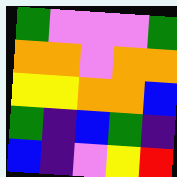[["green", "violet", "violet", "violet", "green"], ["orange", "orange", "violet", "orange", "orange"], ["yellow", "yellow", "orange", "orange", "blue"], ["green", "indigo", "blue", "green", "indigo"], ["blue", "indigo", "violet", "yellow", "red"]]